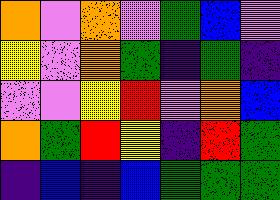[["orange", "violet", "orange", "violet", "green", "blue", "violet"], ["yellow", "violet", "orange", "green", "indigo", "green", "indigo"], ["violet", "violet", "yellow", "red", "violet", "orange", "blue"], ["orange", "green", "red", "yellow", "indigo", "red", "green"], ["indigo", "blue", "indigo", "blue", "green", "green", "green"]]